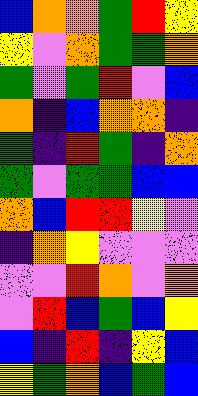[["blue", "orange", "orange", "green", "red", "yellow"], ["yellow", "violet", "orange", "green", "green", "orange"], ["green", "violet", "green", "red", "violet", "blue"], ["orange", "indigo", "blue", "orange", "orange", "indigo"], ["green", "indigo", "red", "green", "indigo", "orange"], ["green", "violet", "green", "green", "blue", "blue"], ["orange", "blue", "red", "red", "yellow", "violet"], ["indigo", "orange", "yellow", "violet", "violet", "violet"], ["violet", "violet", "red", "orange", "violet", "orange"], ["violet", "red", "blue", "green", "blue", "yellow"], ["blue", "indigo", "red", "indigo", "yellow", "blue"], ["yellow", "green", "orange", "blue", "green", "blue"]]